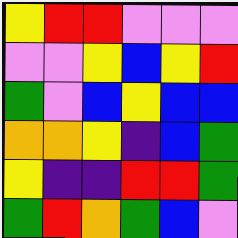[["yellow", "red", "red", "violet", "violet", "violet"], ["violet", "violet", "yellow", "blue", "yellow", "red"], ["green", "violet", "blue", "yellow", "blue", "blue"], ["orange", "orange", "yellow", "indigo", "blue", "green"], ["yellow", "indigo", "indigo", "red", "red", "green"], ["green", "red", "orange", "green", "blue", "violet"]]